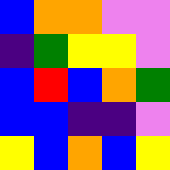[["blue", "orange", "orange", "violet", "violet"], ["indigo", "green", "yellow", "yellow", "violet"], ["blue", "red", "blue", "orange", "green"], ["blue", "blue", "indigo", "indigo", "violet"], ["yellow", "blue", "orange", "blue", "yellow"]]